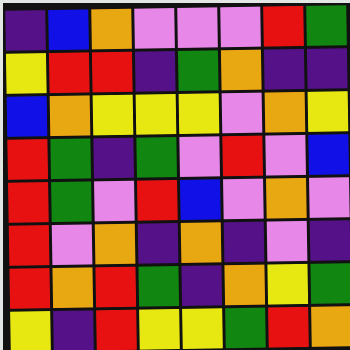[["indigo", "blue", "orange", "violet", "violet", "violet", "red", "green"], ["yellow", "red", "red", "indigo", "green", "orange", "indigo", "indigo"], ["blue", "orange", "yellow", "yellow", "yellow", "violet", "orange", "yellow"], ["red", "green", "indigo", "green", "violet", "red", "violet", "blue"], ["red", "green", "violet", "red", "blue", "violet", "orange", "violet"], ["red", "violet", "orange", "indigo", "orange", "indigo", "violet", "indigo"], ["red", "orange", "red", "green", "indigo", "orange", "yellow", "green"], ["yellow", "indigo", "red", "yellow", "yellow", "green", "red", "orange"]]